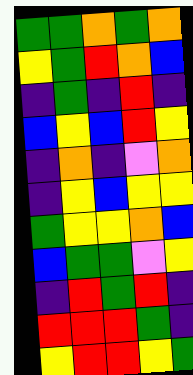[["green", "green", "orange", "green", "orange"], ["yellow", "green", "red", "orange", "blue"], ["indigo", "green", "indigo", "red", "indigo"], ["blue", "yellow", "blue", "red", "yellow"], ["indigo", "orange", "indigo", "violet", "orange"], ["indigo", "yellow", "blue", "yellow", "yellow"], ["green", "yellow", "yellow", "orange", "blue"], ["blue", "green", "green", "violet", "yellow"], ["indigo", "red", "green", "red", "indigo"], ["red", "red", "red", "green", "indigo"], ["yellow", "red", "red", "yellow", "green"]]